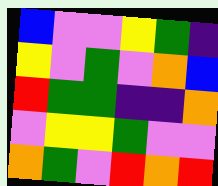[["blue", "violet", "violet", "yellow", "green", "indigo"], ["yellow", "violet", "green", "violet", "orange", "blue"], ["red", "green", "green", "indigo", "indigo", "orange"], ["violet", "yellow", "yellow", "green", "violet", "violet"], ["orange", "green", "violet", "red", "orange", "red"]]